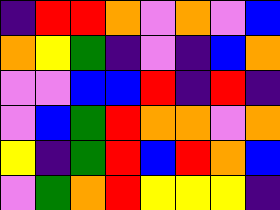[["indigo", "red", "red", "orange", "violet", "orange", "violet", "blue"], ["orange", "yellow", "green", "indigo", "violet", "indigo", "blue", "orange"], ["violet", "violet", "blue", "blue", "red", "indigo", "red", "indigo"], ["violet", "blue", "green", "red", "orange", "orange", "violet", "orange"], ["yellow", "indigo", "green", "red", "blue", "red", "orange", "blue"], ["violet", "green", "orange", "red", "yellow", "yellow", "yellow", "indigo"]]